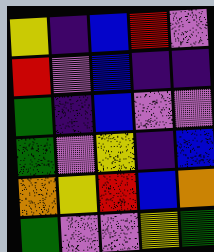[["yellow", "indigo", "blue", "red", "violet"], ["red", "violet", "blue", "indigo", "indigo"], ["green", "indigo", "blue", "violet", "violet"], ["green", "violet", "yellow", "indigo", "blue"], ["orange", "yellow", "red", "blue", "orange"], ["green", "violet", "violet", "yellow", "green"]]